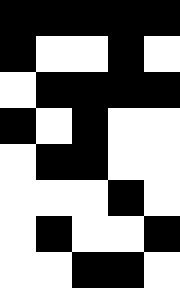[["black", "black", "black", "black", "black"], ["black", "white", "white", "black", "white"], ["white", "black", "black", "black", "black"], ["black", "white", "black", "white", "white"], ["white", "black", "black", "white", "white"], ["white", "white", "white", "black", "white"], ["white", "black", "white", "white", "black"], ["white", "white", "black", "black", "white"]]